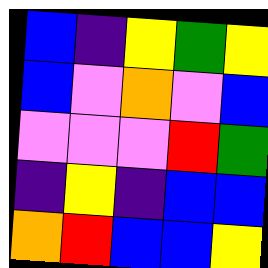[["blue", "indigo", "yellow", "green", "yellow"], ["blue", "violet", "orange", "violet", "blue"], ["violet", "violet", "violet", "red", "green"], ["indigo", "yellow", "indigo", "blue", "blue"], ["orange", "red", "blue", "blue", "yellow"]]